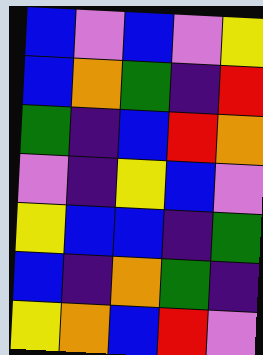[["blue", "violet", "blue", "violet", "yellow"], ["blue", "orange", "green", "indigo", "red"], ["green", "indigo", "blue", "red", "orange"], ["violet", "indigo", "yellow", "blue", "violet"], ["yellow", "blue", "blue", "indigo", "green"], ["blue", "indigo", "orange", "green", "indigo"], ["yellow", "orange", "blue", "red", "violet"]]